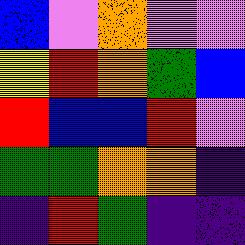[["blue", "violet", "orange", "violet", "violet"], ["yellow", "red", "orange", "green", "blue"], ["red", "blue", "blue", "red", "violet"], ["green", "green", "orange", "orange", "indigo"], ["indigo", "red", "green", "indigo", "indigo"]]